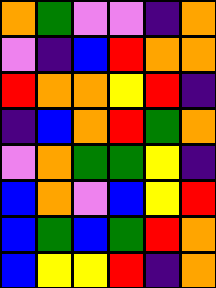[["orange", "green", "violet", "violet", "indigo", "orange"], ["violet", "indigo", "blue", "red", "orange", "orange"], ["red", "orange", "orange", "yellow", "red", "indigo"], ["indigo", "blue", "orange", "red", "green", "orange"], ["violet", "orange", "green", "green", "yellow", "indigo"], ["blue", "orange", "violet", "blue", "yellow", "red"], ["blue", "green", "blue", "green", "red", "orange"], ["blue", "yellow", "yellow", "red", "indigo", "orange"]]